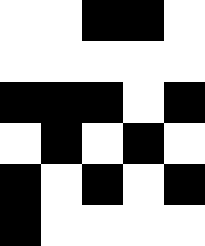[["white", "white", "black", "black", "white"], ["white", "white", "white", "white", "white"], ["black", "black", "black", "white", "black"], ["white", "black", "white", "black", "white"], ["black", "white", "black", "white", "black"], ["black", "white", "white", "white", "white"]]